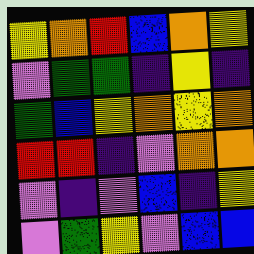[["yellow", "orange", "red", "blue", "orange", "yellow"], ["violet", "green", "green", "indigo", "yellow", "indigo"], ["green", "blue", "yellow", "orange", "yellow", "orange"], ["red", "red", "indigo", "violet", "orange", "orange"], ["violet", "indigo", "violet", "blue", "indigo", "yellow"], ["violet", "green", "yellow", "violet", "blue", "blue"]]